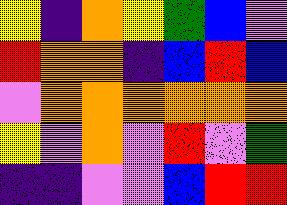[["yellow", "indigo", "orange", "yellow", "green", "blue", "violet"], ["red", "orange", "orange", "indigo", "blue", "red", "blue"], ["violet", "orange", "orange", "orange", "orange", "orange", "orange"], ["yellow", "violet", "orange", "violet", "red", "violet", "green"], ["indigo", "indigo", "violet", "violet", "blue", "red", "red"]]